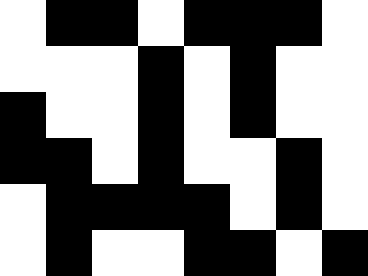[["white", "black", "black", "white", "black", "black", "black", "white"], ["white", "white", "white", "black", "white", "black", "white", "white"], ["black", "white", "white", "black", "white", "black", "white", "white"], ["black", "black", "white", "black", "white", "white", "black", "white"], ["white", "black", "black", "black", "black", "white", "black", "white"], ["white", "black", "white", "white", "black", "black", "white", "black"]]